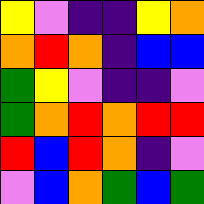[["yellow", "violet", "indigo", "indigo", "yellow", "orange"], ["orange", "red", "orange", "indigo", "blue", "blue"], ["green", "yellow", "violet", "indigo", "indigo", "violet"], ["green", "orange", "red", "orange", "red", "red"], ["red", "blue", "red", "orange", "indigo", "violet"], ["violet", "blue", "orange", "green", "blue", "green"]]